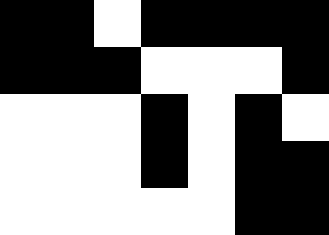[["black", "black", "white", "black", "black", "black", "black"], ["black", "black", "black", "white", "white", "white", "black"], ["white", "white", "white", "black", "white", "black", "white"], ["white", "white", "white", "black", "white", "black", "black"], ["white", "white", "white", "white", "white", "black", "black"]]